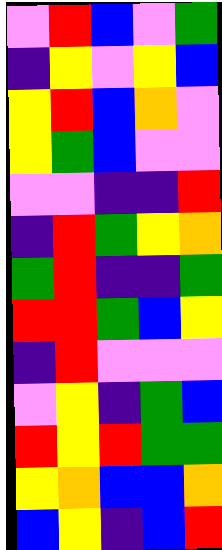[["violet", "red", "blue", "violet", "green"], ["indigo", "yellow", "violet", "yellow", "blue"], ["yellow", "red", "blue", "orange", "violet"], ["yellow", "green", "blue", "violet", "violet"], ["violet", "violet", "indigo", "indigo", "red"], ["indigo", "red", "green", "yellow", "orange"], ["green", "red", "indigo", "indigo", "green"], ["red", "red", "green", "blue", "yellow"], ["indigo", "red", "violet", "violet", "violet"], ["violet", "yellow", "indigo", "green", "blue"], ["red", "yellow", "red", "green", "green"], ["yellow", "orange", "blue", "blue", "orange"], ["blue", "yellow", "indigo", "blue", "red"]]